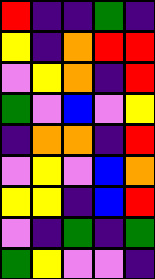[["red", "indigo", "indigo", "green", "indigo"], ["yellow", "indigo", "orange", "red", "red"], ["violet", "yellow", "orange", "indigo", "red"], ["green", "violet", "blue", "violet", "yellow"], ["indigo", "orange", "orange", "indigo", "red"], ["violet", "yellow", "violet", "blue", "orange"], ["yellow", "yellow", "indigo", "blue", "red"], ["violet", "indigo", "green", "indigo", "green"], ["green", "yellow", "violet", "violet", "indigo"]]